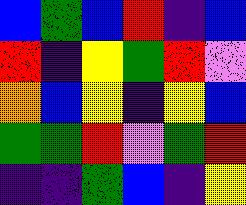[["blue", "green", "blue", "red", "indigo", "blue"], ["red", "indigo", "yellow", "green", "red", "violet"], ["orange", "blue", "yellow", "indigo", "yellow", "blue"], ["green", "green", "red", "violet", "green", "red"], ["indigo", "indigo", "green", "blue", "indigo", "yellow"]]